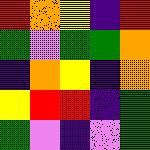[["red", "orange", "yellow", "indigo", "red"], ["green", "violet", "green", "green", "orange"], ["indigo", "orange", "yellow", "indigo", "orange"], ["yellow", "red", "red", "indigo", "green"], ["green", "violet", "indigo", "violet", "green"]]